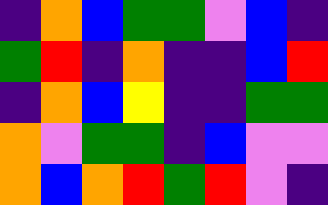[["indigo", "orange", "blue", "green", "green", "violet", "blue", "indigo"], ["green", "red", "indigo", "orange", "indigo", "indigo", "blue", "red"], ["indigo", "orange", "blue", "yellow", "indigo", "indigo", "green", "green"], ["orange", "violet", "green", "green", "indigo", "blue", "violet", "violet"], ["orange", "blue", "orange", "red", "green", "red", "violet", "indigo"]]